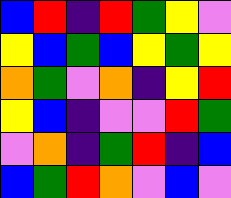[["blue", "red", "indigo", "red", "green", "yellow", "violet"], ["yellow", "blue", "green", "blue", "yellow", "green", "yellow"], ["orange", "green", "violet", "orange", "indigo", "yellow", "red"], ["yellow", "blue", "indigo", "violet", "violet", "red", "green"], ["violet", "orange", "indigo", "green", "red", "indigo", "blue"], ["blue", "green", "red", "orange", "violet", "blue", "violet"]]